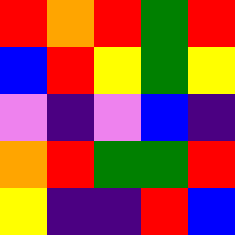[["red", "orange", "red", "green", "red"], ["blue", "red", "yellow", "green", "yellow"], ["violet", "indigo", "violet", "blue", "indigo"], ["orange", "red", "green", "green", "red"], ["yellow", "indigo", "indigo", "red", "blue"]]